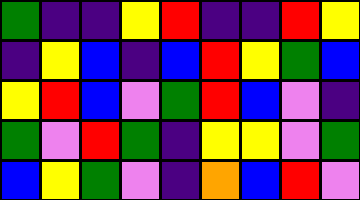[["green", "indigo", "indigo", "yellow", "red", "indigo", "indigo", "red", "yellow"], ["indigo", "yellow", "blue", "indigo", "blue", "red", "yellow", "green", "blue"], ["yellow", "red", "blue", "violet", "green", "red", "blue", "violet", "indigo"], ["green", "violet", "red", "green", "indigo", "yellow", "yellow", "violet", "green"], ["blue", "yellow", "green", "violet", "indigo", "orange", "blue", "red", "violet"]]